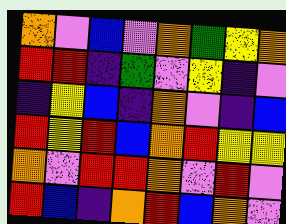[["orange", "violet", "blue", "violet", "orange", "green", "yellow", "orange"], ["red", "red", "indigo", "green", "violet", "yellow", "indigo", "violet"], ["indigo", "yellow", "blue", "indigo", "orange", "violet", "indigo", "blue"], ["red", "yellow", "red", "blue", "orange", "red", "yellow", "yellow"], ["orange", "violet", "red", "red", "orange", "violet", "red", "violet"], ["red", "blue", "indigo", "orange", "red", "blue", "orange", "violet"]]